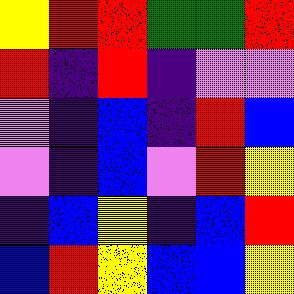[["yellow", "red", "red", "green", "green", "red"], ["red", "indigo", "red", "indigo", "violet", "violet"], ["violet", "indigo", "blue", "indigo", "red", "blue"], ["violet", "indigo", "blue", "violet", "red", "yellow"], ["indigo", "blue", "yellow", "indigo", "blue", "red"], ["blue", "red", "yellow", "blue", "blue", "yellow"]]